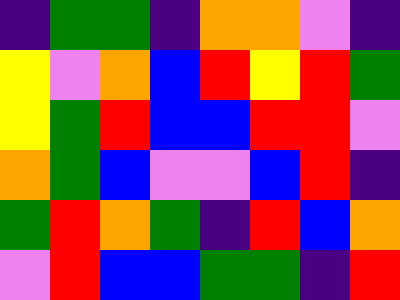[["indigo", "green", "green", "indigo", "orange", "orange", "violet", "indigo"], ["yellow", "violet", "orange", "blue", "red", "yellow", "red", "green"], ["yellow", "green", "red", "blue", "blue", "red", "red", "violet"], ["orange", "green", "blue", "violet", "violet", "blue", "red", "indigo"], ["green", "red", "orange", "green", "indigo", "red", "blue", "orange"], ["violet", "red", "blue", "blue", "green", "green", "indigo", "red"]]